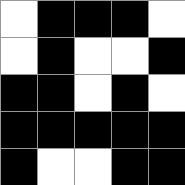[["white", "black", "black", "black", "white"], ["white", "black", "white", "white", "black"], ["black", "black", "white", "black", "white"], ["black", "black", "black", "black", "black"], ["black", "white", "white", "black", "black"]]